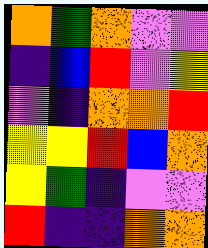[["orange", "green", "orange", "violet", "violet"], ["indigo", "blue", "red", "violet", "yellow"], ["violet", "indigo", "orange", "orange", "red"], ["yellow", "yellow", "red", "blue", "orange"], ["yellow", "green", "indigo", "violet", "violet"], ["red", "indigo", "indigo", "orange", "orange"]]